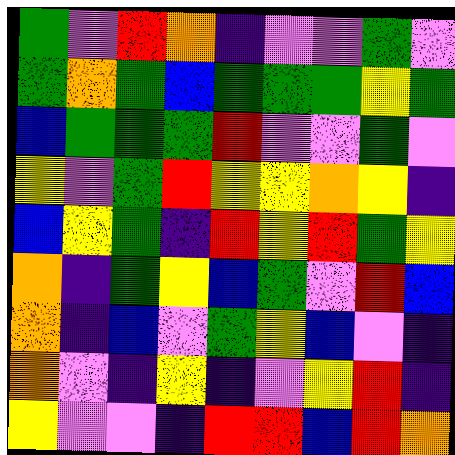[["green", "violet", "red", "orange", "indigo", "violet", "violet", "green", "violet"], ["green", "orange", "green", "blue", "green", "green", "green", "yellow", "green"], ["blue", "green", "green", "green", "red", "violet", "violet", "green", "violet"], ["yellow", "violet", "green", "red", "yellow", "yellow", "orange", "yellow", "indigo"], ["blue", "yellow", "green", "indigo", "red", "yellow", "red", "green", "yellow"], ["orange", "indigo", "green", "yellow", "blue", "green", "violet", "red", "blue"], ["orange", "indigo", "blue", "violet", "green", "yellow", "blue", "violet", "indigo"], ["orange", "violet", "indigo", "yellow", "indigo", "violet", "yellow", "red", "indigo"], ["yellow", "violet", "violet", "indigo", "red", "red", "blue", "red", "orange"]]